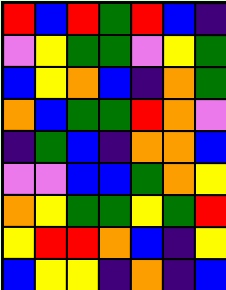[["red", "blue", "red", "green", "red", "blue", "indigo"], ["violet", "yellow", "green", "green", "violet", "yellow", "green"], ["blue", "yellow", "orange", "blue", "indigo", "orange", "green"], ["orange", "blue", "green", "green", "red", "orange", "violet"], ["indigo", "green", "blue", "indigo", "orange", "orange", "blue"], ["violet", "violet", "blue", "blue", "green", "orange", "yellow"], ["orange", "yellow", "green", "green", "yellow", "green", "red"], ["yellow", "red", "red", "orange", "blue", "indigo", "yellow"], ["blue", "yellow", "yellow", "indigo", "orange", "indigo", "blue"]]